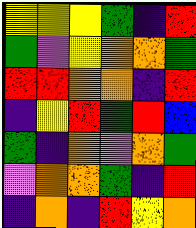[["yellow", "yellow", "yellow", "green", "indigo", "red"], ["green", "violet", "yellow", "orange", "orange", "green"], ["red", "red", "orange", "orange", "indigo", "red"], ["indigo", "yellow", "red", "green", "red", "blue"], ["green", "indigo", "orange", "violet", "orange", "green"], ["violet", "orange", "orange", "green", "indigo", "red"], ["indigo", "orange", "indigo", "red", "yellow", "orange"]]